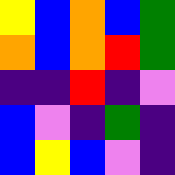[["yellow", "blue", "orange", "blue", "green"], ["orange", "blue", "orange", "red", "green"], ["indigo", "indigo", "red", "indigo", "violet"], ["blue", "violet", "indigo", "green", "indigo"], ["blue", "yellow", "blue", "violet", "indigo"]]